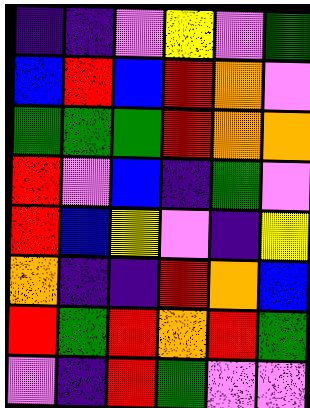[["indigo", "indigo", "violet", "yellow", "violet", "green"], ["blue", "red", "blue", "red", "orange", "violet"], ["green", "green", "green", "red", "orange", "orange"], ["red", "violet", "blue", "indigo", "green", "violet"], ["red", "blue", "yellow", "violet", "indigo", "yellow"], ["orange", "indigo", "indigo", "red", "orange", "blue"], ["red", "green", "red", "orange", "red", "green"], ["violet", "indigo", "red", "green", "violet", "violet"]]